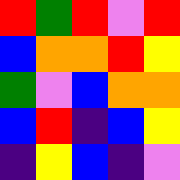[["red", "green", "red", "violet", "red"], ["blue", "orange", "orange", "red", "yellow"], ["green", "violet", "blue", "orange", "orange"], ["blue", "red", "indigo", "blue", "yellow"], ["indigo", "yellow", "blue", "indigo", "violet"]]